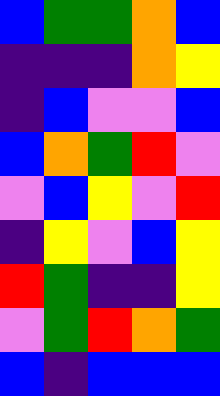[["blue", "green", "green", "orange", "blue"], ["indigo", "indigo", "indigo", "orange", "yellow"], ["indigo", "blue", "violet", "violet", "blue"], ["blue", "orange", "green", "red", "violet"], ["violet", "blue", "yellow", "violet", "red"], ["indigo", "yellow", "violet", "blue", "yellow"], ["red", "green", "indigo", "indigo", "yellow"], ["violet", "green", "red", "orange", "green"], ["blue", "indigo", "blue", "blue", "blue"]]